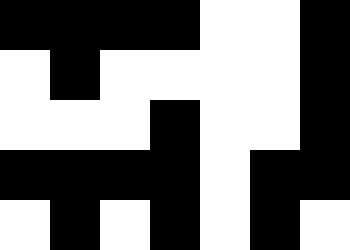[["black", "black", "black", "black", "white", "white", "black"], ["white", "black", "white", "white", "white", "white", "black"], ["white", "white", "white", "black", "white", "white", "black"], ["black", "black", "black", "black", "white", "black", "black"], ["white", "black", "white", "black", "white", "black", "white"]]